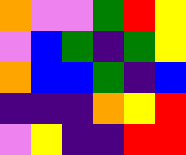[["orange", "violet", "violet", "green", "red", "yellow"], ["violet", "blue", "green", "indigo", "green", "yellow"], ["orange", "blue", "blue", "green", "indigo", "blue"], ["indigo", "indigo", "indigo", "orange", "yellow", "red"], ["violet", "yellow", "indigo", "indigo", "red", "red"]]